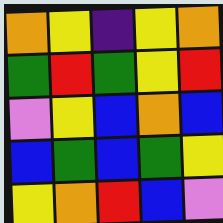[["orange", "yellow", "indigo", "yellow", "orange"], ["green", "red", "green", "yellow", "red"], ["violet", "yellow", "blue", "orange", "blue"], ["blue", "green", "blue", "green", "yellow"], ["yellow", "orange", "red", "blue", "violet"]]